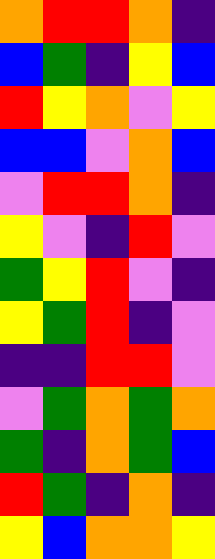[["orange", "red", "red", "orange", "indigo"], ["blue", "green", "indigo", "yellow", "blue"], ["red", "yellow", "orange", "violet", "yellow"], ["blue", "blue", "violet", "orange", "blue"], ["violet", "red", "red", "orange", "indigo"], ["yellow", "violet", "indigo", "red", "violet"], ["green", "yellow", "red", "violet", "indigo"], ["yellow", "green", "red", "indigo", "violet"], ["indigo", "indigo", "red", "red", "violet"], ["violet", "green", "orange", "green", "orange"], ["green", "indigo", "orange", "green", "blue"], ["red", "green", "indigo", "orange", "indigo"], ["yellow", "blue", "orange", "orange", "yellow"]]